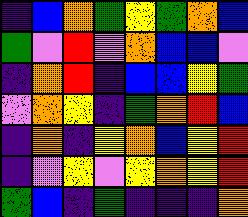[["indigo", "blue", "orange", "green", "yellow", "green", "orange", "blue"], ["green", "violet", "red", "violet", "orange", "blue", "blue", "violet"], ["indigo", "orange", "red", "indigo", "blue", "blue", "yellow", "green"], ["violet", "orange", "yellow", "indigo", "green", "orange", "red", "blue"], ["indigo", "orange", "indigo", "yellow", "orange", "blue", "yellow", "red"], ["indigo", "violet", "yellow", "violet", "yellow", "orange", "yellow", "red"], ["green", "blue", "indigo", "green", "indigo", "indigo", "indigo", "orange"]]